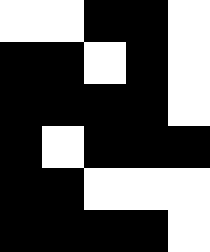[["white", "white", "black", "black", "white"], ["black", "black", "white", "black", "white"], ["black", "black", "black", "black", "white"], ["black", "white", "black", "black", "black"], ["black", "black", "white", "white", "white"], ["black", "black", "black", "black", "white"]]